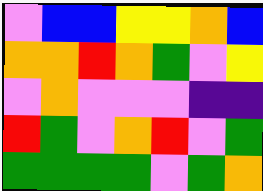[["violet", "blue", "blue", "yellow", "yellow", "orange", "blue"], ["orange", "orange", "red", "orange", "green", "violet", "yellow"], ["violet", "orange", "violet", "violet", "violet", "indigo", "indigo"], ["red", "green", "violet", "orange", "red", "violet", "green"], ["green", "green", "green", "green", "violet", "green", "orange"]]